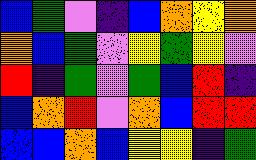[["blue", "green", "violet", "indigo", "blue", "orange", "yellow", "orange"], ["orange", "blue", "green", "violet", "yellow", "green", "yellow", "violet"], ["red", "indigo", "green", "violet", "green", "blue", "red", "indigo"], ["blue", "orange", "red", "violet", "orange", "blue", "red", "red"], ["blue", "blue", "orange", "blue", "yellow", "yellow", "indigo", "green"]]